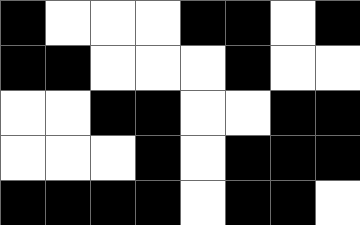[["black", "white", "white", "white", "black", "black", "white", "black"], ["black", "black", "white", "white", "white", "black", "white", "white"], ["white", "white", "black", "black", "white", "white", "black", "black"], ["white", "white", "white", "black", "white", "black", "black", "black"], ["black", "black", "black", "black", "white", "black", "black", "white"]]